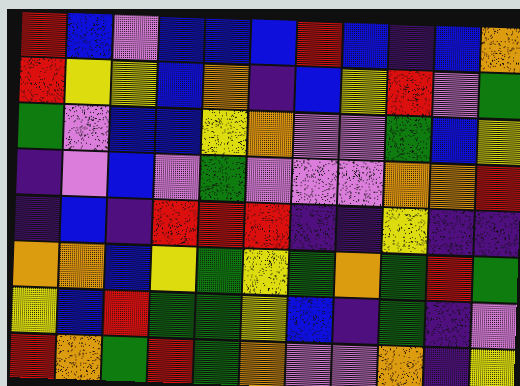[["red", "blue", "violet", "blue", "blue", "blue", "red", "blue", "indigo", "blue", "orange"], ["red", "yellow", "yellow", "blue", "orange", "indigo", "blue", "yellow", "red", "violet", "green"], ["green", "violet", "blue", "blue", "yellow", "orange", "violet", "violet", "green", "blue", "yellow"], ["indigo", "violet", "blue", "violet", "green", "violet", "violet", "violet", "orange", "orange", "red"], ["indigo", "blue", "indigo", "red", "red", "red", "indigo", "indigo", "yellow", "indigo", "indigo"], ["orange", "orange", "blue", "yellow", "green", "yellow", "green", "orange", "green", "red", "green"], ["yellow", "blue", "red", "green", "green", "yellow", "blue", "indigo", "green", "indigo", "violet"], ["red", "orange", "green", "red", "green", "orange", "violet", "violet", "orange", "indigo", "yellow"]]